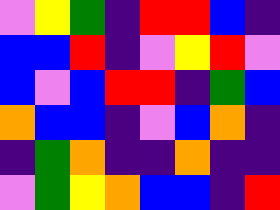[["violet", "yellow", "green", "indigo", "red", "red", "blue", "indigo"], ["blue", "blue", "red", "indigo", "violet", "yellow", "red", "violet"], ["blue", "violet", "blue", "red", "red", "indigo", "green", "blue"], ["orange", "blue", "blue", "indigo", "violet", "blue", "orange", "indigo"], ["indigo", "green", "orange", "indigo", "indigo", "orange", "indigo", "indigo"], ["violet", "green", "yellow", "orange", "blue", "blue", "indigo", "red"]]